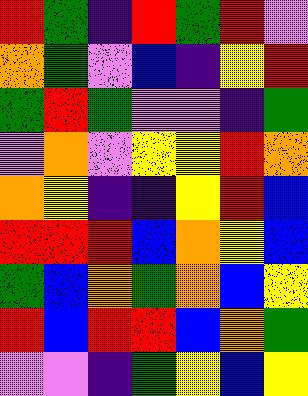[["red", "green", "indigo", "red", "green", "red", "violet"], ["orange", "green", "violet", "blue", "indigo", "yellow", "red"], ["green", "red", "green", "violet", "violet", "indigo", "green"], ["violet", "orange", "violet", "yellow", "yellow", "red", "orange"], ["orange", "yellow", "indigo", "indigo", "yellow", "red", "blue"], ["red", "red", "red", "blue", "orange", "yellow", "blue"], ["green", "blue", "orange", "green", "orange", "blue", "yellow"], ["red", "blue", "red", "red", "blue", "orange", "green"], ["violet", "violet", "indigo", "green", "yellow", "blue", "yellow"]]